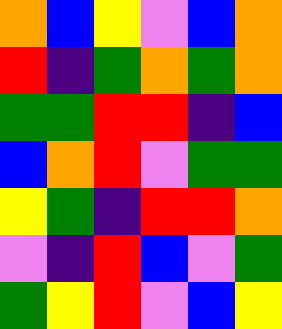[["orange", "blue", "yellow", "violet", "blue", "orange"], ["red", "indigo", "green", "orange", "green", "orange"], ["green", "green", "red", "red", "indigo", "blue"], ["blue", "orange", "red", "violet", "green", "green"], ["yellow", "green", "indigo", "red", "red", "orange"], ["violet", "indigo", "red", "blue", "violet", "green"], ["green", "yellow", "red", "violet", "blue", "yellow"]]